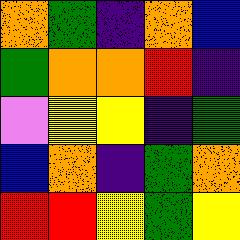[["orange", "green", "indigo", "orange", "blue"], ["green", "orange", "orange", "red", "indigo"], ["violet", "yellow", "yellow", "indigo", "green"], ["blue", "orange", "indigo", "green", "orange"], ["red", "red", "yellow", "green", "yellow"]]